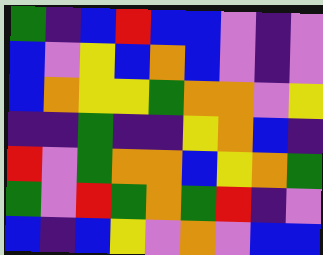[["green", "indigo", "blue", "red", "blue", "blue", "violet", "indigo", "violet"], ["blue", "violet", "yellow", "blue", "orange", "blue", "violet", "indigo", "violet"], ["blue", "orange", "yellow", "yellow", "green", "orange", "orange", "violet", "yellow"], ["indigo", "indigo", "green", "indigo", "indigo", "yellow", "orange", "blue", "indigo"], ["red", "violet", "green", "orange", "orange", "blue", "yellow", "orange", "green"], ["green", "violet", "red", "green", "orange", "green", "red", "indigo", "violet"], ["blue", "indigo", "blue", "yellow", "violet", "orange", "violet", "blue", "blue"]]